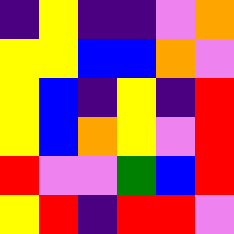[["indigo", "yellow", "indigo", "indigo", "violet", "orange"], ["yellow", "yellow", "blue", "blue", "orange", "violet"], ["yellow", "blue", "indigo", "yellow", "indigo", "red"], ["yellow", "blue", "orange", "yellow", "violet", "red"], ["red", "violet", "violet", "green", "blue", "red"], ["yellow", "red", "indigo", "red", "red", "violet"]]